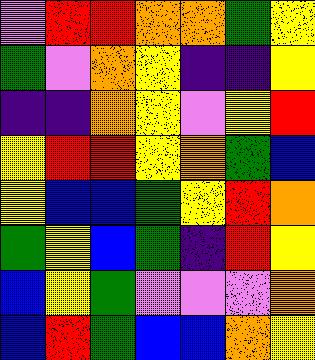[["violet", "red", "red", "orange", "orange", "green", "yellow"], ["green", "violet", "orange", "yellow", "indigo", "indigo", "yellow"], ["indigo", "indigo", "orange", "yellow", "violet", "yellow", "red"], ["yellow", "red", "red", "yellow", "orange", "green", "blue"], ["yellow", "blue", "blue", "green", "yellow", "red", "orange"], ["green", "yellow", "blue", "green", "indigo", "red", "yellow"], ["blue", "yellow", "green", "violet", "violet", "violet", "orange"], ["blue", "red", "green", "blue", "blue", "orange", "yellow"]]